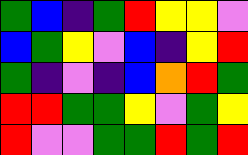[["green", "blue", "indigo", "green", "red", "yellow", "yellow", "violet"], ["blue", "green", "yellow", "violet", "blue", "indigo", "yellow", "red"], ["green", "indigo", "violet", "indigo", "blue", "orange", "red", "green"], ["red", "red", "green", "green", "yellow", "violet", "green", "yellow"], ["red", "violet", "violet", "green", "green", "red", "green", "red"]]